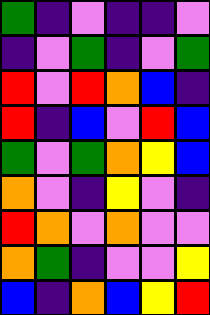[["green", "indigo", "violet", "indigo", "indigo", "violet"], ["indigo", "violet", "green", "indigo", "violet", "green"], ["red", "violet", "red", "orange", "blue", "indigo"], ["red", "indigo", "blue", "violet", "red", "blue"], ["green", "violet", "green", "orange", "yellow", "blue"], ["orange", "violet", "indigo", "yellow", "violet", "indigo"], ["red", "orange", "violet", "orange", "violet", "violet"], ["orange", "green", "indigo", "violet", "violet", "yellow"], ["blue", "indigo", "orange", "blue", "yellow", "red"]]